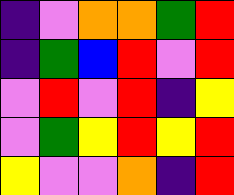[["indigo", "violet", "orange", "orange", "green", "red"], ["indigo", "green", "blue", "red", "violet", "red"], ["violet", "red", "violet", "red", "indigo", "yellow"], ["violet", "green", "yellow", "red", "yellow", "red"], ["yellow", "violet", "violet", "orange", "indigo", "red"]]